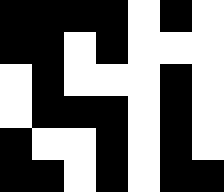[["black", "black", "black", "black", "white", "black", "white"], ["black", "black", "white", "black", "white", "white", "white"], ["white", "black", "white", "white", "white", "black", "white"], ["white", "black", "black", "black", "white", "black", "white"], ["black", "white", "white", "black", "white", "black", "white"], ["black", "black", "white", "black", "white", "black", "black"]]